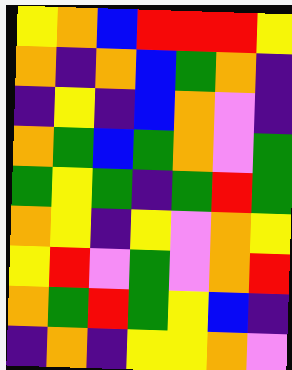[["yellow", "orange", "blue", "red", "red", "red", "yellow"], ["orange", "indigo", "orange", "blue", "green", "orange", "indigo"], ["indigo", "yellow", "indigo", "blue", "orange", "violet", "indigo"], ["orange", "green", "blue", "green", "orange", "violet", "green"], ["green", "yellow", "green", "indigo", "green", "red", "green"], ["orange", "yellow", "indigo", "yellow", "violet", "orange", "yellow"], ["yellow", "red", "violet", "green", "violet", "orange", "red"], ["orange", "green", "red", "green", "yellow", "blue", "indigo"], ["indigo", "orange", "indigo", "yellow", "yellow", "orange", "violet"]]